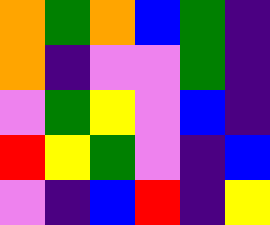[["orange", "green", "orange", "blue", "green", "indigo"], ["orange", "indigo", "violet", "violet", "green", "indigo"], ["violet", "green", "yellow", "violet", "blue", "indigo"], ["red", "yellow", "green", "violet", "indigo", "blue"], ["violet", "indigo", "blue", "red", "indigo", "yellow"]]